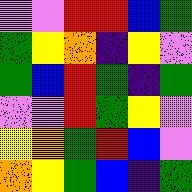[["violet", "violet", "red", "red", "blue", "green"], ["green", "yellow", "orange", "indigo", "yellow", "violet"], ["green", "blue", "red", "green", "indigo", "green"], ["violet", "violet", "red", "green", "yellow", "violet"], ["yellow", "orange", "green", "red", "blue", "violet"], ["orange", "yellow", "green", "blue", "indigo", "green"]]